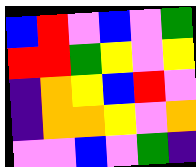[["blue", "red", "violet", "blue", "violet", "green"], ["red", "red", "green", "yellow", "violet", "yellow"], ["indigo", "orange", "yellow", "blue", "red", "violet"], ["indigo", "orange", "orange", "yellow", "violet", "orange"], ["violet", "violet", "blue", "violet", "green", "indigo"]]